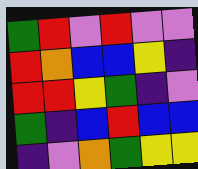[["green", "red", "violet", "red", "violet", "violet"], ["red", "orange", "blue", "blue", "yellow", "indigo"], ["red", "red", "yellow", "green", "indigo", "violet"], ["green", "indigo", "blue", "red", "blue", "blue"], ["indigo", "violet", "orange", "green", "yellow", "yellow"]]